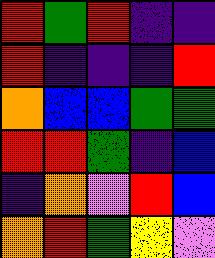[["red", "green", "red", "indigo", "indigo"], ["red", "indigo", "indigo", "indigo", "red"], ["orange", "blue", "blue", "green", "green"], ["red", "red", "green", "indigo", "blue"], ["indigo", "orange", "violet", "red", "blue"], ["orange", "red", "green", "yellow", "violet"]]